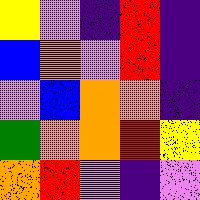[["yellow", "violet", "indigo", "red", "indigo"], ["blue", "orange", "violet", "red", "indigo"], ["violet", "blue", "orange", "orange", "indigo"], ["green", "orange", "orange", "red", "yellow"], ["orange", "red", "violet", "indigo", "violet"]]